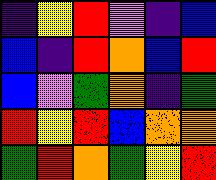[["indigo", "yellow", "red", "violet", "indigo", "blue"], ["blue", "indigo", "red", "orange", "blue", "red"], ["blue", "violet", "green", "orange", "indigo", "green"], ["red", "yellow", "red", "blue", "orange", "orange"], ["green", "red", "orange", "green", "yellow", "red"]]